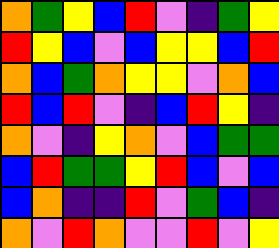[["orange", "green", "yellow", "blue", "red", "violet", "indigo", "green", "yellow"], ["red", "yellow", "blue", "violet", "blue", "yellow", "yellow", "blue", "red"], ["orange", "blue", "green", "orange", "yellow", "yellow", "violet", "orange", "blue"], ["red", "blue", "red", "violet", "indigo", "blue", "red", "yellow", "indigo"], ["orange", "violet", "indigo", "yellow", "orange", "violet", "blue", "green", "green"], ["blue", "red", "green", "green", "yellow", "red", "blue", "violet", "blue"], ["blue", "orange", "indigo", "indigo", "red", "violet", "green", "blue", "indigo"], ["orange", "violet", "red", "orange", "violet", "violet", "red", "violet", "yellow"]]